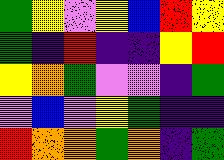[["green", "yellow", "violet", "yellow", "blue", "red", "yellow"], ["green", "indigo", "red", "indigo", "indigo", "yellow", "red"], ["yellow", "orange", "green", "violet", "violet", "indigo", "green"], ["violet", "blue", "violet", "yellow", "green", "indigo", "indigo"], ["red", "orange", "orange", "green", "orange", "indigo", "green"]]